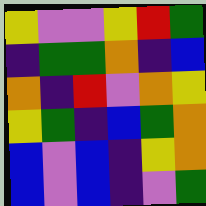[["yellow", "violet", "violet", "yellow", "red", "green"], ["indigo", "green", "green", "orange", "indigo", "blue"], ["orange", "indigo", "red", "violet", "orange", "yellow"], ["yellow", "green", "indigo", "blue", "green", "orange"], ["blue", "violet", "blue", "indigo", "yellow", "orange"], ["blue", "violet", "blue", "indigo", "violet", "green"]]